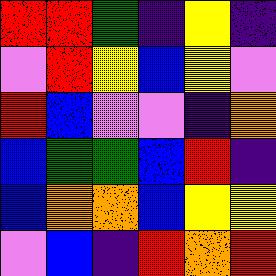[["red", "red", "green", "indigo", "yellow", "indigo"], ["violet", "red", "yellow", "blue", "yellow", "violet"], ["red", "blue", "violet", "violet", "indigo", "orange"], ["blue", "green", "green", "blue", "red", "indigo"], ["blue", "orange", "orange", "blue", "yellow", "yellow"], ["violet", "blue", "indigo", "red", "orange", "red"]]